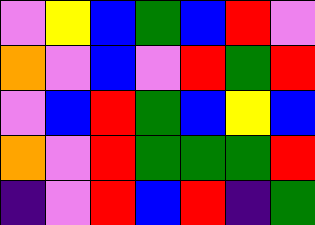[["violet", "yellow", "blue", "green", "blue", "red", "violet"], ["orange", "violet", "blue", "violet", "red", "green", "red"], ["violet", "blue", "red", "green", "blue", "yellow", "blue"], ["orange", "violet", "red", "green", "green", "green", "red"], ["indigo", "violet", "red", "blue", "red", "indigo", "green"]]